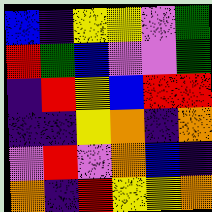[["blue", "indigo", "yellow", "yellow", "violet", "green"], ["red", "green", "blue", "violet", "violet", "green"], ["indigo", "red", "yellow", "blue", "red", "red"], ["indigo", "indigo", "yellow", "orange", "indigo", "orange"], ["violet", "red", "violet", "orange", "blue", "indigo"], ["orange", "indigo", "red", "yellow", "yellow", "orange"]]